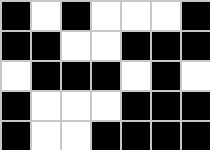[["black", "white", "black", "white", "white", "white", "black"], ["black", "black", "white", "white", "black", "black", "black"], ["white", "black", "black", "black", "white", "black", "white"], ["black", "white", "white", "white", "black", "black", "black"], ["black", "white", "white", "black", "black", "black", "black"]]